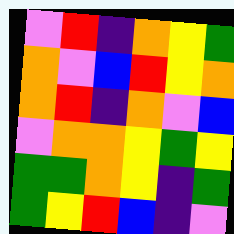[["violet", "red", "indigo", "orange", "yellow", "green"], ["orange", "violet", "blue", "red", "yellow", "orange"], ["orange", "red", "indigo", "orange", "violet", "blue"], ["violet", "orange", "orange", "yellow", "green", "yellow"], ["green", "green", "orange", "yellow", "indigo", "green"], ["green", "yellow", "red", "blue", "indigo", "violet"]]